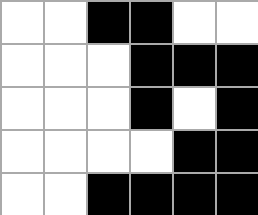[["white", "white", "black", "black", "white", "white"], ["white", "white", "white", "black", "black", "black"], ["white", "white", "white", "black", "white", "black"], ["white", "white", "white", "white", "black", "black"], ["white", "white", "black", "black", "black", "black"]]